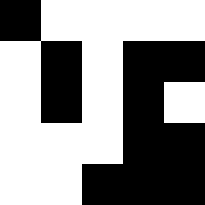[["black", "white", "white", "white", "white"], ["white", "black", "white", "black", "black"], ["white", "black", "white", "black", "white"], ["white", "white", "white", "black", "black"], ["white", "white", "black", "black", "black"]]